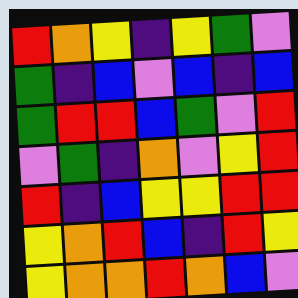[["red", "orange", "yellow", "indigo", "yellow", "green", "violet"], ["green", "indigo", "blue", "violet", "blue", "indigo", "blue"], ["green", "red", "red", "blue", "green", "violet", "red"], ["violet", "green", "indigo", "orange", "violet", "yellow", "red"], ["red", "indigo", "blue", "yellow", "yellow", "red", "red"], ["yellow", "orange", "red", "blue", "indigo", "red", "yellow"], ["yellow", "orange", "orange", "red", "orange", "blue", "violet"]]